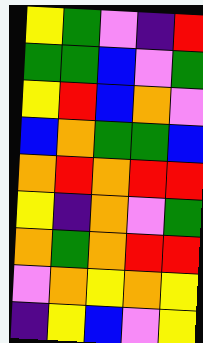[["yellow", "green", "violet", "indigo", "red"], ["green", "green", "blue", "violet", "green"], ["yellow", "red", "blue", "orange", "violet"], ["blue", "orange", "green", "green", "blue"], ["orange", "red", "orange", "red", "red"], ["yellow", "indigo", "orange", "violet", "green"], ["orange", "green", "orange", "red", "red"], ["violet", "orange", "yellow", "orange", "yellow"], ["indigo", "yellow", "blue", "violet", "yellow"]]